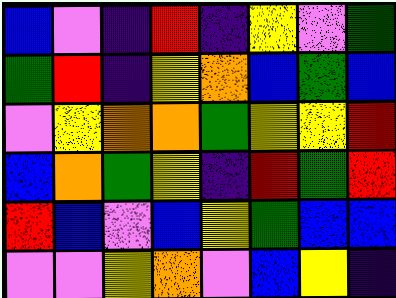[["blue", "violet", "indigo", "red", "indigo", "yellow", "violet", "green"], ["green", "red", "indigo", "yellow", "orange", "blue", "green", "blue"], ["violet", "yellow", "orange", "orange", "green", "yellow", "yellow", "red"], ["blue", "orange", "green", "yellow", "indigo", "red", "green", "red"], ["red", "blue", "violet", "blue", "yellow", "green", "blue", "blue"], ["violet", "violet", "yellow", "orange", "violet", "blue", "yellow", "indigo"]]